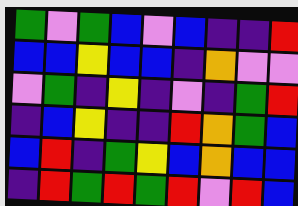[["green", "violet", "green", "blue", "violet", "blue", "indigo", "indigo", "red"], ["blue", "blue", "yellow", "blue", "blue", "indigo", "orange", "violet", "violet"], ["violet", "green", "indigo", "yellow", "indigo", "violet", "indigo", "green", "red"], ["indigo", "blue", "yellow", "indigo", "indigo", "red", "orange", "green", "blue"], ["blue", "red", "indigo", "green", "yellow", "blue", "orange", "blue", "blue"], ["indigo", "red", "green", "red", "green", "red", "violet", "red", "blue"]]